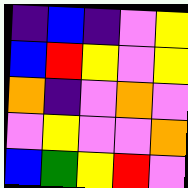[["indigo", "blue", "indigo", "violet", "yellow"], ["blue", "red", "yellow", "violet", "yellow"], ["orange", "indigo", "violet", "orange", "violet"], ["violet", "yellow", "violet", "violet", "orange"], ["blue", "green", "yellow", "red", "violet"]]